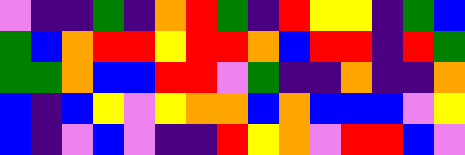[["violet", "indigo", "indigo", "green", "indigo", "orange", "red", "green", "indigo", "red", "yellow", "yellow", "indigo", "green", "blue"], ["green", "blue", "orange", "red", "red", "yellow", "red", "red", "orange", "blue", "red", "red", "indigo", "red", "green"], ["green", "green", "orange", "blue", "blue", "red", "red", "violet", "green", "indigo", "indigo", "orange", "indigo", "indigo", "orange"], ["blue", "indigo", "blue", "yellow", "violet", "yellow", "orange", "orange", "blue", "orange", "blue", "blue", "blue", "violet", "yellow"], ["blue", "indigo", "violet", "blue", "violet", "indigo", "indigo", "red", "yellow", "orange", "violet", "red", "red", "blue", "violet"]]